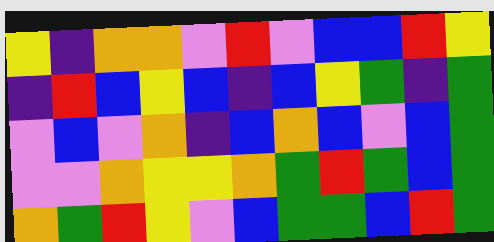[["yellow", "indigo", "orange", "orange", "violet", "red", "violet", "blue", "blue", "red", "yellow"], ["indigo", "red", "blue", "yellow", "blue", "indigo", "blue", "yellow", "green", "indigo", "green"], ["violet", "blue", "violet", "orange", "indigo", "blue", "orange", "blue", "violet", "blue", "green"], ["violet", "violet", "orange", "yellow", "yellow", "orange", "green", "red", "green", "blue", "green"], ["orange", "green", "red", "yellow", "violet", "blue", "green", "green", "blue", "red", "green"]]